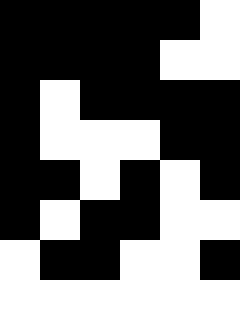[["black", "black", "black", "black", "black", "white"], ["black", "black", "black", "black", "white", "white"], ["black", "white", "black", "black", "black", "black"], ["black", "white", "white", "white", "black", "black"], ["black", "black", "white", "black", "white", "black"], ["black", "white", "black", "black", "white", "white"], ["white", "black", "black", "white", "white", "black"], ["white", "white", "white", "white", "white", "white"]]